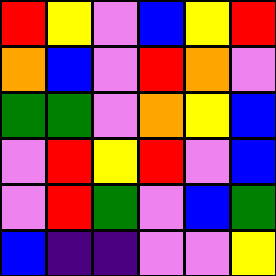[["red", "yellow", "violet", "blue", "yellow", "red"], ["orange", "blue", "violet", "red", "orange", "violet"], ["green", "green", "violet", "orange", "yellow", "blue"], ["violet", "red", "yellow", "red", "violet", "blue"], ["violet", "red", "green", "violet", "blue", "green"], ["blue", "indigo", "indigo", "violet", "violet", "yellow"]]